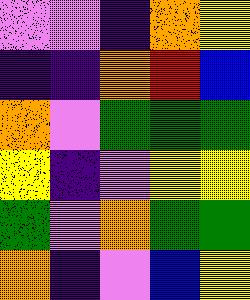[["violet", "violet", "indigo", "orange", "yellow"], ["indigo", "indigo", "orange", "red", "blue"], ["orange", "violet", "green", "green", "green"], ["yellow", "indigo", "violet", "yellow", "yellow"], ["green", "violet", "orange", "green", "green"], ["orange", "indigo", "violet", "blue", "yellow"]]